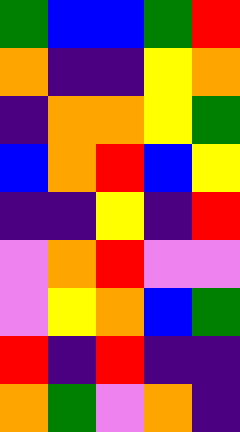[["green", "blue", "blue", "green", "red"], ["orange", "indigo", "indigo", "yellow", "orange"], ["indigo", "orange", "orange", "yellow", "green"], ["blue", "orange", "red", "blue", "yellow"], ["indigo", "indigo", "yellow", "indigo", "red"], ["violet", "orange", "red", "violet", "violet"], ["violet", "yellow", "orange", "blue", "green"], ["red", "indigo", "red", "indigo", "indigo"], ["orange", "green", "violet", "orange", "indigo"]]